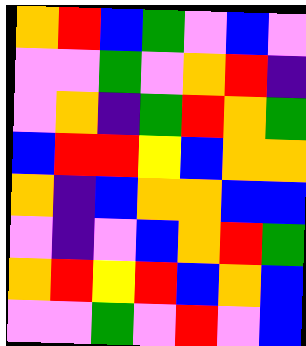[["orange", "red", "blue", "green", "violet", "blue", "violet"], ["violet", "violet", "green", "violet", "orange", "red", "indigo"], ["violet", "orange", "indigo", "green", "red", "orange", "green"], ["blue", "red", "red", "yellow", "blue", "orange", "orange"], ["orange", "indigo", "blue", "orange", "orange", "blue", "blue"], ["violet", "indigo", "violet", "blue", "orange", "red", "green"], ["orange", "red", "yellow", "red", "blue", "orange", "blue"], ["violet", "violet", "green", "violet", "red", "violet", "blue"]]